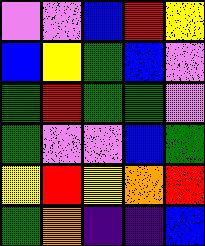[["violet", "violet", "blue", "red", "yellow"], ["blue", "yellow", "green", "blue", "violet"], ["green", "red", "green", "green", "violet"], ["green", "violet", "violet", "blue", "green"], ["yellow", "red", "yellow", "orange", "red"], ["green", "orange", "indigo", "indigo", "blue"]]